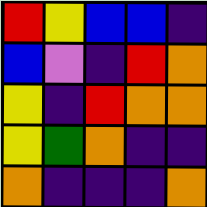[["red", "yellow", "blue", "blue", "indigo"], ["blue", "violet", "indigo", "red", "orange"], ["yellow", "indigo", "red", "orange", "orange"], ["yellow", "green", "orange", "indigo", "indigo"], ["orange", "indigo", "indigo", "indigo", "orange"]]